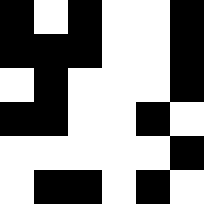[["black", "white", "black", "white", "white", "black"], ["black", "black", "black", "white", "white", "black"], ["white", "black", "white", "white", "white", "black"], ["black", "black", "white", "white", "black", "white"], ["white", "white", "white", "white", "white", "black"], ["white", "black", "black", "white", "black", "white"]]